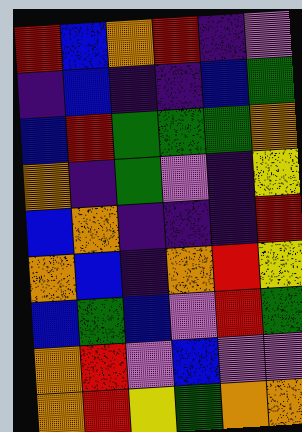[["red", "blue", "orange", "red", "indigo", "violet"], ["indigo", "blue", "indigo", "indigo", "blue", "green"], ["blue", "red", "green", "green", "green", "orange"], ["orange", "indigo", "green", "violet", "indigo", "yellow"], ["blue", "orange", "indigo", "indigo", "indigo", "red"], ["orange", "blue", "indigo", "orange", "red", "yellow"], ["blue", "green", "blue", "violet", "red", "green"], ["orange", "red", "violet", "blue", "violet", "violet"], ["orange", "red", "yellow", "green", "orange", "orange"]]